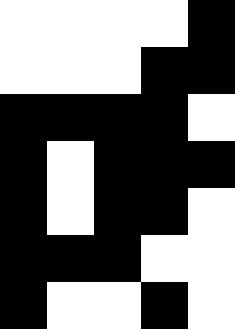[["white", "white", "white", "white", "black"], ["white", "white", "white", "black", "black"], ["black", "black", "black", "black", "white"], ["black", "white", "black", "black", "black"], ["black", "white", "black", "black", "white"], ["black", "black", "black", "white", "white"], ["black", "white", "white", "black", "white"]]